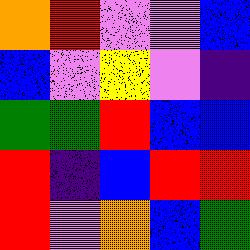[["orange", "red", "violet", "violet", "blue"], ["blue", "violet", "yellow", "violet", "indigo"], ["green", "green", "red", "blue", "blue"], ["red", "indigo", "blue", "red", "red"], ["red", "violet", "orange", "blue", "green"]]